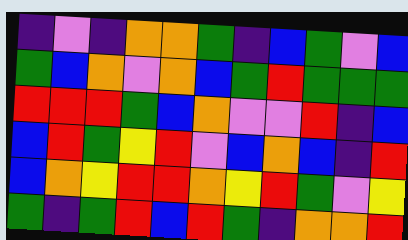[["indigo", "violet", "indigo", "orange", "orange", "green", "indigo", "blue", "green", "violet", "blue"], ["green", "blue", "orange", "violet", "orange", "blue", "green", "red", "green", "green", "green"], ["red", "red", "red", "green", "blue", "orange", "violet", "violet", "red", "indigo", "blue"], ["blue", "red", "green", "yellow", "red", "violet", "blue", "orange", "blue", "indigo", "red"], ["blue", "orange", "yellow", "red", "red", "orange", "yellow", "red", "green", "violet", "yellow"], ["green", "indigo", "green", "red", "blue", "red", "green", "indigo", "orange", "orange", "red"]]